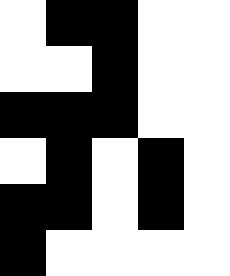[["white", "black", "black", "white", "white"], ["white", "white", "black", "white", "white"], ["black", "black", "black", "white", "white"], ["white", "black", "white", "black", "white"], ["black", "black", "white", "black", "white"], ["black", "white", "white", "white", "white"]]